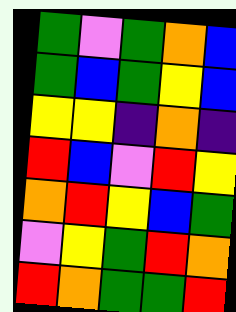[["green", "violet", "green", "orange", "blue"], ["green", "blue", "green", "yellow", "blue"], ["yellow", "yellow", "indigo", "orange", "indigo"], ["red", "blue", "violet", "red", "yellow"], ["orange", "red", "yellow", "blue", "green"], ["violet", "yellow", "green", "red", "orange"], ["red", "orange", "green", "green", "red"]]